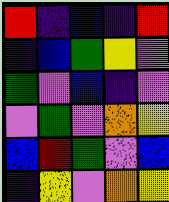[["red", "indigo", "blue", "indigo", "red"], ["indigo", "blue", "green", "yellow", "violet"], ["green", "violet", "blue", "indigo", "violet"], ["violet", "green", "violet", "orange", "yellow"], ["blue", "red", "green", "violet", "blue"], ["indigo", "yellow", "violet", "orange", "yellow"]]